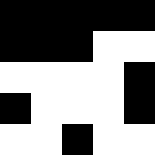[["black", "black", "black", "black", "black"], ["black", "black", "black", "white", "white"], ["white", "white", "white", "white", "black"], ["black", "white", "white", "white", "black"], ["white", "white", "black", "white", "white"]]